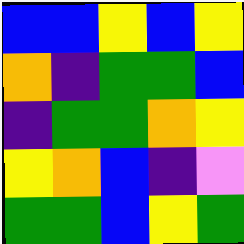[["blue", "blue", "yellow", "blue", "yellow"], ["orange", "indigo", "green", "green", "blue"], ["indigo", "green", "green", "orange", "yellow"], ["yellow", "orange", "blue", "indigo", "violet"], ["green", "green", "blue", "yellow", "green"]]